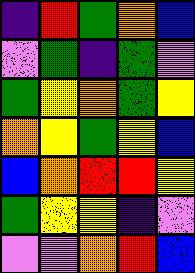[["indigo", "red", "green", "orange", "blue"], ["violet", "green", "indigo", "green", "violet"], ["green", "yellow", "orange", "green", "yellow"], ["orange", "yellow", "green", "yellow", "blue"], ["blue", "orange", "red", "red", "yellow"], ["green", "yellow", "yellow", "indigo", "violet"], ["violet", "violet", "orange", "red", "blue"]]